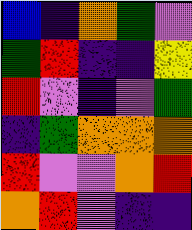[["blue", "indigo", "orange", "green", "violet"], ["green", "red", "indigo", "indigo", "yellow"], ["red", "violet", "indigo", "violet", "green"], ["indigo", "green", "orange", "orange", "orange"], ["red", "violet", "violet", "orange", "red"], ["orange", "red", "violet", "indigo", "indigo"]]